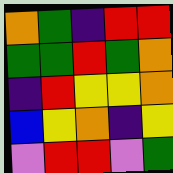[["orange", "green", "indigo", "red", "red"], ["green", "green", "red", "green", "orange"], ["indigo", "red", "yellow", "yellow", "orange"], ["blue", "yellow", "orange", "indigo", "yellow"], ["violet", "red", "red", "violet", "green"]]